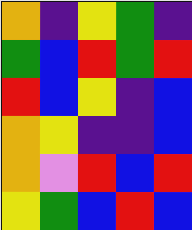[["orange", "indigo", "yellow", "green", "indigo"], ["green", "blue", "red", "green", "red"], ["red", "blue", "yellow", "indigo", "blue"], ["orange", "yellow", "indigo", "indigo", "blue"], ["orange", "violet", "red", "blue", "red"], ["yellow", "green", "blue", "red", "blue"]]